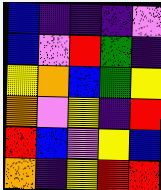[["blue", "indigo", "indigo", "indigo", "violet"], ["blue", "violet", "red", "green", "indigo"], ["yellow", "orange", "blue", "green", "yellow"], ["orange", "violet", "yellow", "indigo", "red"], ["red", "blue", "violet", "yellow", "blue"], ["orange", "indigo", "yellow", "red", "red"]]